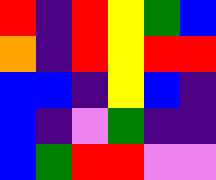[["red", "indigo", "red", "yellow", "green", "blue"], ["orange", "indigo", "red", "yellow", "red", "red"], ["blue", "blue", "indigo", "yellow", "blue", "indigo"], ["blue", "indigo", "violet", "green", "indigo", "indigo"], ["blue", "green", "red", "red", "violet", "violet"]]